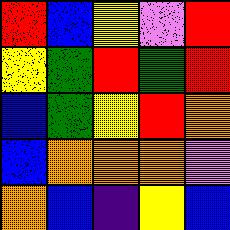[["red", "blue", "yellow", "violet", "red"], ["yellow", "green", "red", "green", "red"], ["blue", "green", "yellow", "red", "orange"], ["blue", "orange", "orange", "orange", "violet"], ["orange", "blue", "indigo", "yellow", "blue"]]